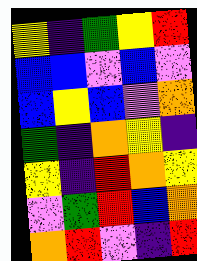[["yellow", "indigo", "green", "yellow", "red"], ["blue", "blue", "violet", "blue", "violet"], ["blue", "yellow", "blue", "violet", "orange"], ["green", "indigo", "orange", "yellow", "indigo"], ["yellow", "indigo", "red", "orange", "yellow"], ["violet", "green", "red", "blue", "orange"], ["orange", "red", "violet", "indigo", "red"]]